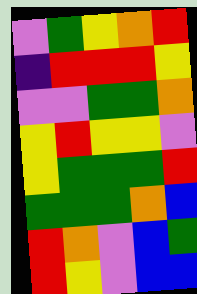[["violet", "green", "yellow", "orange", "red"], ["indigo", "red", "red", "red", "yellow"], ["violet", "violet", "green", "green", "orange"], ["yellow", "red", "yellow", "yellow", "violet"], ["yellow", "green", "green", "green", "red"], ["green", "green", "green", "orange", "blue"], ["red", "orange", "violet", "blue", "green"], ["red", "yellow", "violet", "blue", "blue"]]